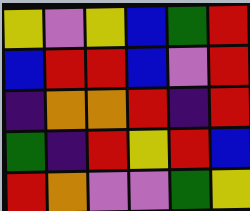[["yellow", "violet", "yellow", "blue", "green", "red"], ["blue", "red", "red", "blue", "violet", "red"], ["indigo", "orange", "orange", "red", "indigo", "red"], ["green", "indigo", "red", "yellow", "red", "blue"], ["red", "orange", "violet", "violet", "green", "yellow"]]